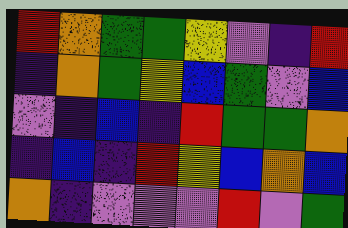[["red", "orange", "green", "green", "yellow", "violet", "indigo", "red"], ["indigo", "orange", "green", "yellow", "blue", "green", "violet", "blue"], ["violet", "indigo", "blue", "indigo", "red", "green", "green", "orange"], ["indigo", "blue", "indigo", "red", "yellow", "blue", "orange", "blue"], ["orange", "indigo", "violet", "violet", "violet", "red", "violet", "green"]]